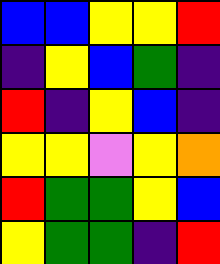[["blue", "blue", "yellow", "yellow", "red"], ["indigo", "yellow", "blue", "green", "indigo"], ["red", "indigo", "yellow", "blue", "indigo"], ["yellow", "yellow", "violet", "yellow", "orange"], ["red", "green", "green", "yellow", "blue"], ["yellow", "green", "green", "indigo", "red"]]